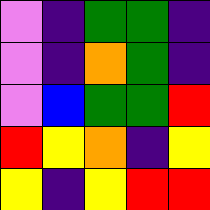[["violet", "indigo", "green", "green", "indigo"], ["violet", "indigo", "orange", "green", "indigo"], ["violet", "blue", "green", "green", "red"], ["red", "yellow", "orange", "indigo", "yellow"], ["yellow", "indigo", "yellow", "red", "red"]]